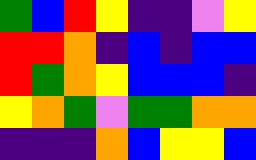[["green", "blue", "red", "yellow", "indigo", "indigo", "violet", "yellow"], ["red", "red", "orange", "indigo", "blue", "indigo", "blue", "blue"], ["red", "green", "orange", "yellow", "blue", "blue", "blue", "indigo"], ["yellow", "orange", "green", "violet", "green", "green", "orange", "orange"], ["indigo", "indigo", "indigo", "orange", "blue", "yellow", "yellow", "blue"]]